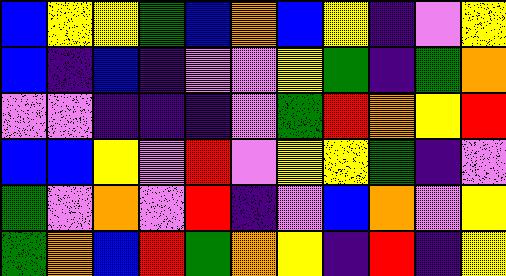[["blue", "yellow", "yellow", "green", "blue", "orange", "blue", "yellow", "indigo", "violet", "yellow"], ["blue", "indigo", "blue", "indigo", "violet", "violet", "yellow", "green", "indigo", "green", "orange"], ["violet", "violet", "indigo", "indigo", "indigo", "violet", "green", "red", "orange", "yellow", "red"], ["blue", "blue", "yellow", "violet", "red", "violet", "yellow", "yellow", "green", "indigo", "violet"], ["green", "violet", "orange", "violet", "red", "indigo", "violet", "blue", "orange", "violet", "yellow"], ["green", "orange", "blue", "red", "green", "orange", "yellow", "indigo", "red", "indigo", "yellow"]]